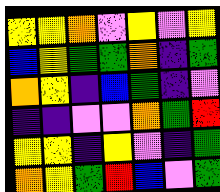[["yellow", "yellow", "orange", "violet", "yellow", "violet", "yellow"], ["blue", "yellow", "green", "green", "orange", "indigo", "green"], ["orange", "yellow", "indigo", "blue", "green", "indigo", "violet"], ["indigo", "indigo", "violet", "violet", "orange", "green", "red"], ["yellow", "yellow", "indigo", "yellow", "violet", "indigo", "green"], ["orange", "yellow", "green", "red", "blue", "violet", "green"]]